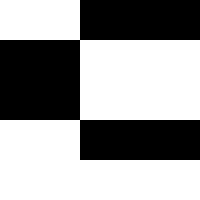[["white", "white", "black", "black", "black"], ["black", "black", "white", "white", "white"], ["black", "black", "white", "white", "white"], ["white", "white", "black", "black", "black"], ["white", "white", "white", "white", "white"]]